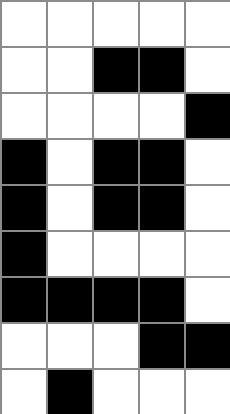[["white", "white", "white", "white", "white"], ["white", "white", "black", "black", "white"], ["white", "white", "white", "white", "black"], ["black", "white", "black", "black", "white"], ["black", "white", "black", "black", "white"], ["black", "white", "white", "white", "white"], ["black", "black", "black", "black", "white"], ["white", "white", "white", "black", "black"], ["white", "black", "white", "white", "white"]]